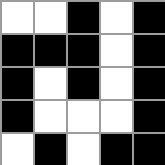[["white", "white", "black", "white", "black"], ["black", "black", "black", "white", "black"], ["black", "white", "black", "white", "black"], ["black", "white", "white", "white", "black"], ["white", "black", "white", "black", "black"]]